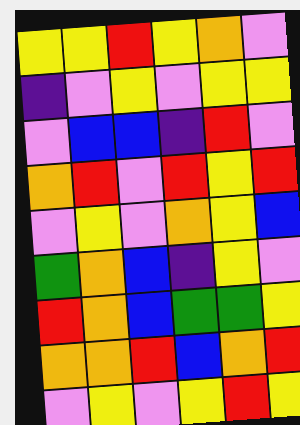[["yellow", "yellow", "red", "yellow", "orange", "violet"], ["indigo", "violet", "yellow", "violet", "yellow", "yellow"], ["violet", "blue", "blue", "indigo", "red", "violet"], ["orange", "red", "violet", "red", "yellow", "red"], ["violet", "yellow", "violet", "orange", "yellow", "blue"], ["green", "orange", "blue", "indigo", "yellow", "violet"], ["red", "orange", "blue", "green", "green", "yellow"], ["orange", "orange", "red", "blue", "orange", "red"], ["violet", "yellow", "violet", "yellow", "red", "yellow"]]